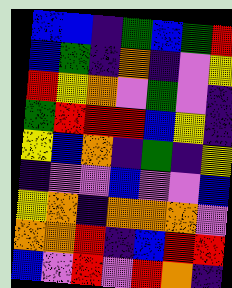[["blue", "blue", "indigo", "green", "blue", "green", "red"], ["blue", "green", "indigo", "orange", "indigo", "violet", "yellow"], ["red", "yellow", "orange", "violet", "green", "violet", "indigo"], ["green", "red", "red", "red", "blue", "yellow", "indigo"], ["yellow", "blue", "orange", "indigo", "green", "indigo", "yellow"], ["indigo", "violet", "violet", "blue", "violet", "violet", "blue"], ["yellow", "orange", "indigo", "orange", "orange", "orange", "violet"], ["orange", "orange", "red", "indigo", "blue", "red", "red"], ["blue", "violet", "red", "violet", "red", "orange", "indigo"]]